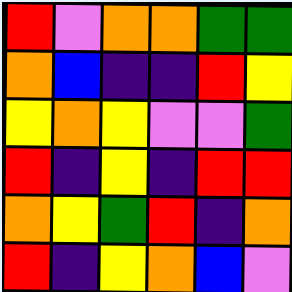[["red", "violet", "orange", "orange", "green", "green"], ["orange", "blue", "indigo", "indigo", "red", "yellow"], ["yellow", "orange", "yellow", "violet", "violet", "green"], ["red", "indigo", "yellow", "indigo", "red", "red"], ["orange", "yellow", "green", "red", "indigo", "orange"], ["red", "indigo", "yellow", "orange", "blue", "violet"]]